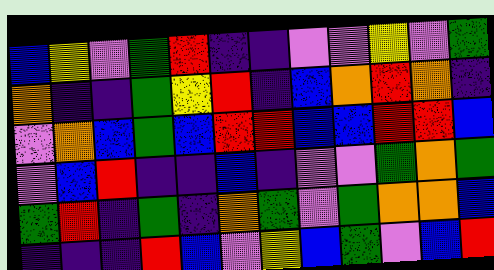[["blue", "yellow", "violet", "green", "red", "indigo", "indigo", "violet", "violet", "yellow", "violet", "green"], ["orange", "indigo", "indigo", "green", "yellow", "red", "indigo", "blue", "orange", "red", "orange", "indigo"], ["violet", "orange", "blue", "green", "blue", "red", "red", "blue", "blue", "red", "red", "blue"], ["violet", "blue", "red", "indigo", "indigo", "blue", "indigo", "violet", "violet", "green", "orange", "green"], ["green", "red", "indigo", "green", "indigo", "orange", "green", "violet", "green", "orange", "orange", "blue"], ["indigo", "indigo", "indigo", "red", "blue", "violet", "yellow", "blue", "green", "violet", "blue", "red"]]